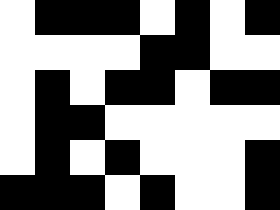[["white", "black", "black", "black", "white", "black", "white", "black"], ["white", "white", "white", "white", "black", "black", "white", "white"], ["white", "black", "white", "black", "black", "white", "black", "black"], ["white", "black", "black", "white", "white", "white", "white", "white"], ["white", "black", "white", "black", "white", "white", "white", "black"], ["black", "black", "black", "white", "black", "white", "white", "black"]]